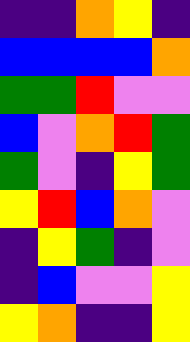[["indigo", "indigo", "orange", "yellow", "indigo"], ["blue", "blue", "blue", "blue", "orange"], ["green", "green", "red", "violet", "violet"], ["blue", "violet", "orange", "red", "green"], ["green", "violet", "indigo", "yellow", "green"], ["yellow", "red", "blue", "orange", "violet"], ["indigo", "yellow", "green", "indigo", "violet"], ["indigo", "blue", "violet", "violet", "yellow"], ["yellow", "orange", "indigo", "indigo", "yellow"]]